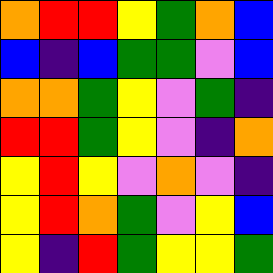[["orange", "red", "red", "yellow", "green", "orange", "blue"], ["blue", "indigo", "blue", "green", "green", "violet", "blue"], ["orange", "orange", "green", "yellow", "violet", "green", "indigo"], ["red", "red", "green", "yellow", "violet", "indigo", "orange"], ["yellow", "red", "yellow", "violet", "orange", "violet", "indigo"], ["yellow", "red", "orange", "green", "violet", "yellow", "blue"], ["yellow", "indigo", "red", "green", "yellow", "yellow", "green"]]